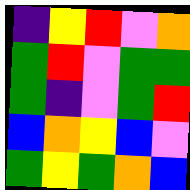[["indigo", "yellow", "red", "violet", "orange"], ["green", "red", "violet", "green", "green"], ["green", "indigo", "violet", "green", "red"], ["blue", "orange", "yellow", "blue", "violet"], ["green", "yellow", "green", "orange", "blue"]]